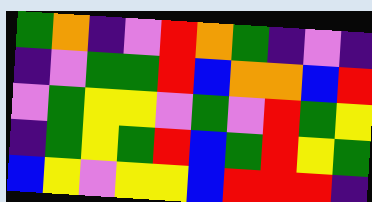[["green", "orange", "indigo", "violet", "red", "orange", "green", "indigo", "violet", "indigo"], ["indigo", "violet", "green", "green", "red", "blue", "orange", "orange", "blue", "red"], ["violet", "green", "yellow", "yellow", "violet", "green", "violet", "red", "green", "yellow"], ["indigo", "green", "yellow", "green", "red", "blue", "green", "red", "yellow", "green"], ["blue", "yellow", "violet", "yellow", "yellow", "blue", "red", "red", "red", "indigo"]]